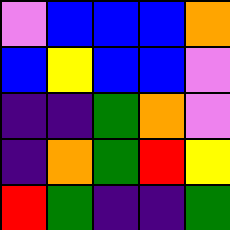[["violet", "blue", "blue", "blue", "orange"], ["blue", "yellow", "blue", "blue", "violet"], ["indigo", "indigo", "green", "orange", "violet"], ["indigo", "orange", "green", "red", "yellow"], ["red", "green", "indigo", "indigo", "green"]]